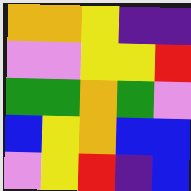[["orange", "orange", "yellow", "indigo", "indigo"], ["violet", "violet", "yellow", "yellow", "red"], ["green", "green", "orange", "green", "violet"], ["blue", "yellow", "orange", "blue", "blue"], ["violet", "yellow", "red", "indigo", "blue"]]